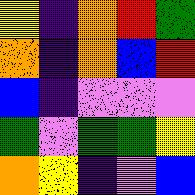[["yellow", "indigo", "orange", "red", "green"], ["orange", "indigo", "orange", "blue", "red"], ["blue", "indigo", "violet", "violet", "violet"], ["green", "violet", "green", "green", "yellow"], ["orange", "yellow", "indigo", "violet", "blue"]]